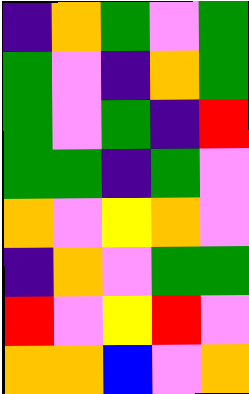[["indigo", "orange", "green", "violet", "green"], ["green", "violet", "indigo", "orange", "green"], ["green", "violet", "green", "indigo", "red"], ["green", "green", "indigo", "green", "violet"], ["orange", "violet", "yellow", "orange", "violet"], ["indigo", "orange", "violet", "green", "green"], ["red", "violet", "yellow", "red", "violet"], ["orange", "orange", "blue", "violet", "orange"]]